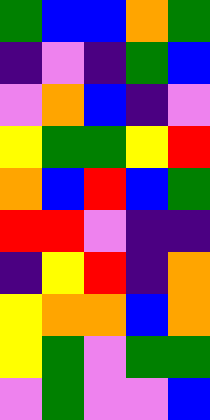[["green", "blue", "blue", "orange", "green"], ["indigo", "violet", "indigo", "green", "blue"], ["violet", "orange", "blue", "indigo", "violet"], ["yellow", "green", "green", "yellow", "red"], ["orange", "blue", "red", "blue", "green"], ["red", "red", "violet", "indigo", "indigo"], ["indigo", "yellow", "red", "indigo", "orange"], ["yellow", "orange", "orange", "blue", "orange"], ["yellow", "green", "violet", "green", "green"], ["violet", "green", "violet", "violet", "blue"]]